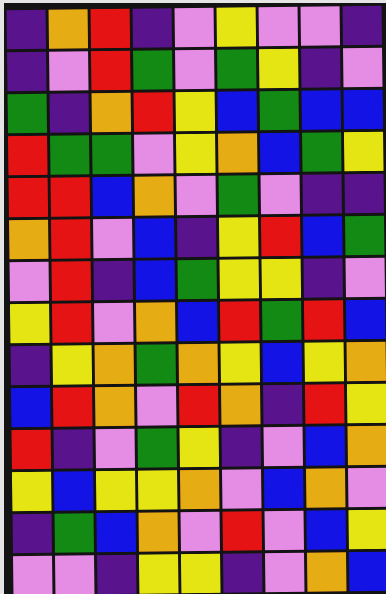[["indigo", "orange", "red", "indigo", "violet", "yellow", "violet", "violet", "indigo"], ["indigo", "violet", "red", "green", "violet", "green", "yellow", "indigo", "violet"], ["green", "indigo", "orange", "red", "yellow", "blue", "green", "blue", "blue"], ["red", "green", "green", "violet", "yellow", "orange", "blue", "green", "yellow"], ["red", "red", "blue", "orange", "violet", "green", "violet", "indigo", "indigo"], ["orange", "red", "violet", "blue", "indigo", "yellow", "red", "blue", "green"], ["violet", "red", "indigo", "blue", "green", "yellow", "yellow", "indigo", "violet"], ["yellow", "red", "violet", "orange", "blue", "red", "green", "red", "blue"], ["indigo", "yellow", "orange", "green", "orange", "yellow", "blue", "yellow", "orange"], ["blue", "red", "orange", "violet", "red", "orange", "indigo", "red", "yellow"], ["red", "indigo", "violet", "green", "yellow", "indigo", "violet", "blue", "orange"], ["yellow", "blue", "yellow", "yellow", "orange", "violet", "blue", "orange", "violet"], ["indigo", "green", "blue", "orange", "violet", "red", "violet", "blue", "yellow"], ["violet", "violet", "indigo", "yellow", "yellow", "indigo", "violet", "orange", "blue"]]